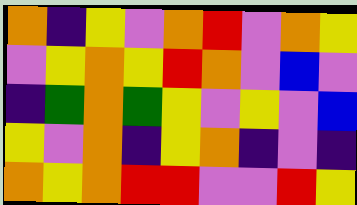[["orange", "indigo", "yellow", "violet", "orange", "red", "violet", "orange", "yellow"], ["violet", "yellow", "orange", "yellow", "red", "orange", "violet", "blue", "violet"], ["indigo", "green", "orange", "green", "yellow", "violet", "yellow", "violet", "blue"], ["yellow", "violet", "orange", "indigo", "yellow", "orange", "indigo", "violet", "indigo"], ["orange", "yellow", "orange", "red", "red", "violet", "violet", "red", "yellow"]]